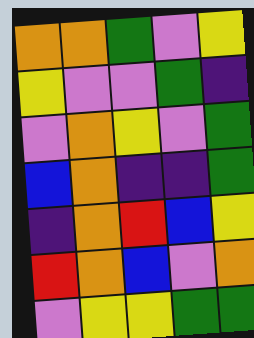[["orange", "orange", "green", "violet", "yellow"], ["yellow", "violet", "violet", "green", "indigo"], ["violet", "orange", "yellow", "violet", "green"], ["blue", "orange", "indigo", "indigo", "green"], ["indigo", "orange", "red", "blue", "yellow"], ["red", "orange", "blue", "violet", "orange"], ["violet", "yellow", "yellow", "green", "green"]]